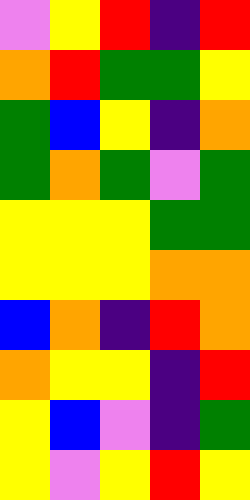[["violet", "yellow", "red", "indigo", "red"], ["orange", "red", "green", "green", "yellow"], ["green", "blue", "yellow", "indigo", "orange"], ["green", "orange", "green", "violet", "green"], ["yellow", "yellow", "yellow", "green", "green"], ["yellow", "yellow", "yellow", "orange", "orange"], ["blue", "orange", "indigo", "red", "orange"], ["orange", "yellow", "yellow", "indigo", "red"], ["yellow", "blue", "violet", "indigo", "green"], ["yellow", "violet", "yellow", "red", "yellow"]]